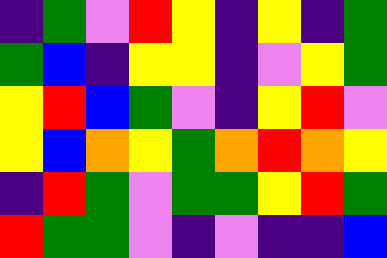[["indigo", "green", "violet", "red", "yellow", "indigo", "yellow", "indigo", "green"], ["green", "blue", "indigo", "yellow", "yellow", "indigo", "violet", "yellow", "green"], ["yellow", "red", "blue", "green", "violet", "indigo", "yellow", "red", "violet"], ["yellow", "blue", "orange", "yellow", "green", "orange", "red", "orange", "yellow"], ["indigo", "red", "green", "violet", "green", "green", "yellow", "red", "green"], ["red", "green", "green", "violet", "indigo", "violet", "indigo", "indigo", "blue"]]